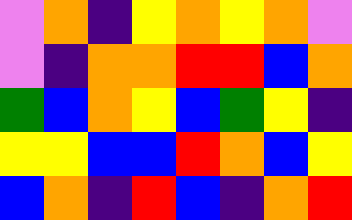[["violet", "orange", "indigo", "yellow", "orange", "yellow", "orange", "violet"], ["violet", "indigo", "orange", "orange", "red", "red", "blue", "orange"], ["green", "blue", "orange", "yellow", "blue", "green", "yellow", "indigo"], ["yellow", "yellow", "blue", "blue", "red", "orange", "blue", "yellow"], ["blue", "orange", "indigo", "red", "blue", "indigo", "orange", "red"]]